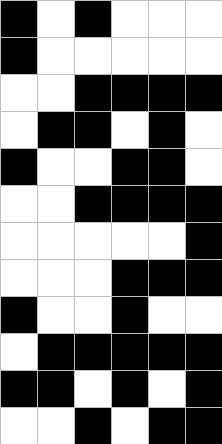[["black", "white", "black", "white", "white", "white"], ["black", "white", "white", "white", "white", "white"], ["white", "white", "black", "black", "black", "black"], ["white", "black", "black", "white", "black", "white"], ["black", "white", "white", "black", "black", "white"], ["white", "white", "black", "black", "black", "black"], ["white", "white", "white", "white", "white", "black"], ["white", "white", "white", "black", "black", "black"], ["black", "white", "white", "black", "white", "white"], ["white", "black", "black", "black", "black", "black"], ["black", "black", "white", "black", "white", "black"], ["white", "white", "black", "white", "black", "black"]]